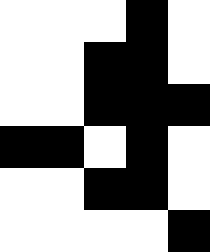[["white", "white", "white", "black", "white"], ["white", "white", "black", "black", "white"], ["white", "white", "black", "black", "black"], ["black", "black", "white", "black", "white"], ["white", "white", "black", "black", "white"], ["white", "white", "white", "white", "black"]]